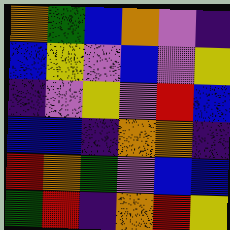[["orange", "green", "blue", "orange", "violet", "indigo"], ["blue", "yellow", "violet", "blue", "violet", "yellow"], ["indigo", "violet", "yellow", "violet", "red", "blue"], ["blue", "blue", "indigo", "orange", "orange", "indigo"], ["red", "orange", "green", "violet", "blue", "blue"], ["green", "red", "indigo", "orange", "red", "yellow"]]